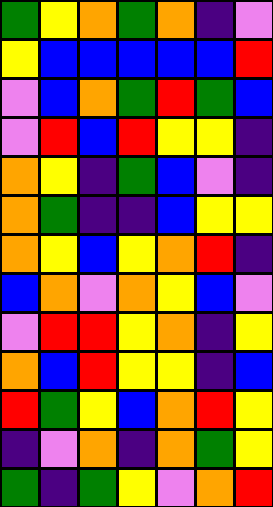[["green", "yellow", "orange", "green", "orange", "indigo", "violet"], ["yellow", "blue", "blue", "blue", "blue", "blue", "red"], ["violet", "blue", "orange", "green", "red", "green", "blue"], ["violet", "red", "blue", "red", "yellow", "yellow", "indigo"], ["orange", "yellow", "indigo", "green", "blue", "violet", "indigo"], ["orange", "green", "indigo", "indigo", "blue", "yellow", "yellow"], ["orange", "yellow", "blue", "yellow", "orange", "red", "indigo"], ["blue", "orange", "violet", "orange", "yellow", "blue", "violet"], ["violet", "red", "red", "yellow", "orange", "indigo", "yellow"], ["orange", "blue", "red", "yellow", "yellow", "indigo", "blue"], ["red", "green", "yellow", "blue", "orange", "red", "yellow"], ["indigo", "violet", "orange", "indigo", "orange", "green", "yellow"], ["green", "indigo", "green", "yellow", "violet", "orange", "red"]]